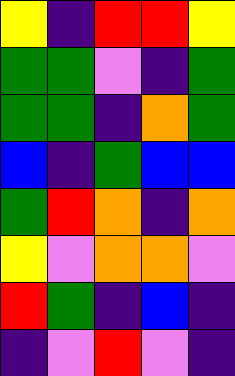[["yellow", "indigo", "red", "red", "yellow"], ["green", "green", "violet", "indigo", "green"], ["green", "green", "indigo", "orange", "green"], ["blue", "indigo", "green", "blue", "blue"], ["green", "red", "orange", "indigo", "orange"], ["yellow", "violet", "orange", "orange", "violet"], ["red", "green", "indigo", "blue", "indigo"], ["indigo", "violet", "red", "violet", "indigo"]]